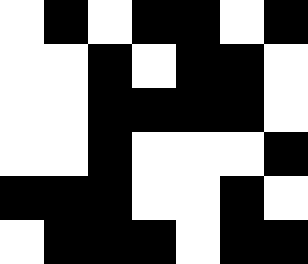[["white", "black", "white", "black", "black", "white", "black"], ["white", "white", "black", "white", "black", "black", "white"], ["white", "white", "black", "black", "black", "black", "white"], ["white", "white", "black", "white", "white", "white", "black"], ["black", "black", "black", "white", "white", "black", "white"], ["white", "black", "black", "black", "white", "black", "black"]]